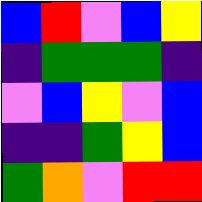[["blue", "red", "violet", "blue", "yellow"], ["indigo", "green", "green", "green", "indigo"], ["violet", "blue", "yellow", "violet", "blue"], ["indigo", "indigo", "green", "yellow", "blue"], ["green", "orange", "violet", "red", "red"]]